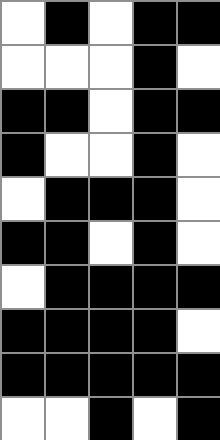[["white", "black", "white", "black", "black"], ["white", "white", "white", "black", "white"], ["black", "black", "white", "black", "black"], ["black", "white", "white", "black", "white"], ["white", "black", "black", "black", "white"], ["black", "black", "white", "black", "white"], ["white", "black", "black", "black", "black"], ["black", "black", "black", "black", "white"], ["black", "black", "black", "black", "black"], ["white", "white", "black", "white", "black"]]